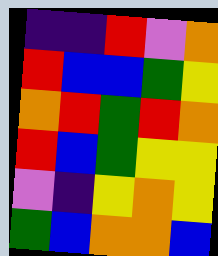[["indigo", "indigo", "red", "violet", "orange"], ["red", "blue", "blue", "green", "yellow"], ["orange", "red", "green", "red", "orange"], ["red", "blue", "green", "yellow", "yellow"], ["violet", "indigo", "yellow", "orange", "yellow"], ["green", "blue", "orange", "orange", "blue"]]